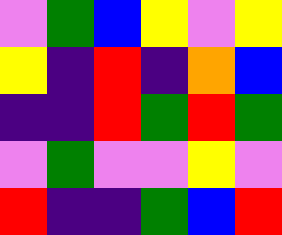[["violet", "green", "blue", "yellow", "violet", "yellow"], ["yellow", "indigo", "red", "indigo", "orange", "blue"], ["indigo", "indigo", "red", "green", "red", "green"], ["violet", "green", "violet", "violet", "yellow", "violet"], ["red", "indigo", "indigo", "green", "blue", "red"]]